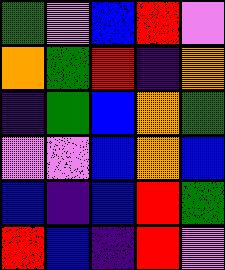[["green", "violet", "blue", "red", "violet"], ["orange", "green", "red", "indigo", "orange"], ["indigo", "green", "blue", "orange", "green"], ["violet", "violet", "blue", "orange", "blue"], ["blue", "indigo", "blue", "red", "green"], ["red", "blue", "indigo", "red", "violet"]]